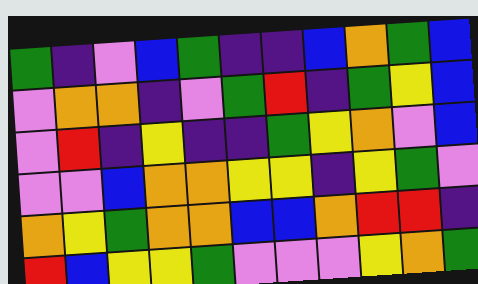[["green", "indigo", "violet", "blue", "green", "indigo", "indigo", "blue", "orange", "green", "blue"], ["violet", "orange", "orange", "indigo", "violet", "green", "red", "indigo", "green", "yellow", "blue"], ["violet", "red", "indigo", "yellow", "indigo", "indigo", "green", "yellow", "orange", "violet", "blue"], ["violet", "violet", "blue", "orange", "orange", "yellow", "yellow", "indigo", "yellow", "green", "violet"], ["orange", "yellow", "green", "orange", "orange", "blue", "blue", "orange", "red", "red", "indigo"], ["red", "blue", "yellow", "yellow", "green", "violet", "violet", "violet", "yellow", "orange", "green"]]